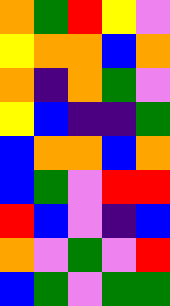[["orange", "green", "red", "yellow", "violet"], ["yellow", "orange", "orange", "blue", "orange"], ["orange", "indigo", "orange", "green", "violet"], ["yellow", "blue", "indigo", "indigo", "green"], ["blue", "orange", "orange", "blue", "orange"], ["blue", "green", "violet", "red", "red"], ["red", "blue", "violet", "indigo", "blue"], ["orange", "violet", "green", "violet", "red"], ["blue", "green", "violet", "green", "green"]]